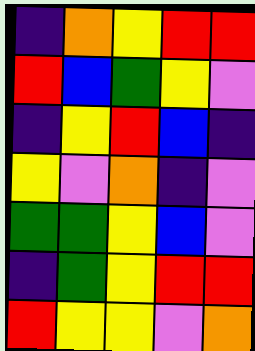[["indigo", "orange", "yellow", "red", "red"], ["red", "blue", "green", "yellow", "violet"], ["indigo", "yellow", "red", "blue", "indigo"], ["yellow", "violet", "orange", "indigo", "violet"], ["green", "green", "yellow", "blue", "violet"], ["indigo", "green", "yellow", "red", "red"], ["red", "yellow", "yellow", "violet", "orange"]]